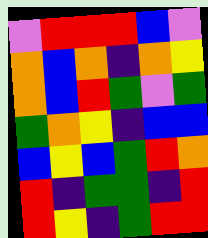[["violet", "red", "red", "red", "blue", "violet"], ["orange", "blue", "orange", "indigo", "orange", "yellow"], ["orange", "blue", "red", "green", "violet", "green"], ["green", "orange", "yellow", "indigo", "blue", "blue"], ["blue", "yellow", "blue", "green", "red", "orange"], ["red", "indigo", "green", "green", "indigo", "red"], ["red", "yellow", "indigo", "green", "red", "red"]]